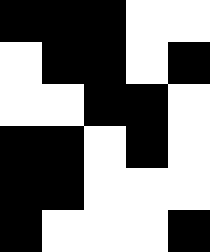[["black", "black", "black", "white", "white"], ["white", "black", "black", "white", "black"], ["white", "white", "black", "black", "white"], ["black", "black", "white", "black", "white"], ["black", "black", "white", "white", "white"], ["black", "white", "white", "white", "black"]]